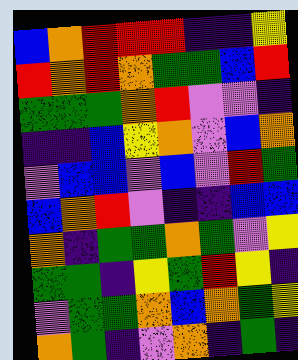[["blue", "orange", "red", "red", "red", "indigo", "indigo", "yellow"], ["red", "orange", "red", "orange", "green", "green", "blue", "red"], ["green", "green", "green", "orange", "red", "violet", "violet", "indigo"], ["indigo", "indigo", "blue", "yellow", "orange", "violet", "blue", "orange"], ["violet", "blue", "blue", "violet", "blue", "violet", "red", "green"], ["blue", "orange", "red", "violet", "indigo", "indigo", "blue", "blue"], ["orange", "indigo", "green", "green", "orange", "green", "violet", "yellow"], ["green", "green", "indigo", "yellow", "green", "red", "yellow", "indigo"], ["violet", "green", "green", "orange", "blue", "orange", "green", "yellow"], ["orange", "green", "indigo", "violet", "orange", "indigo", "green", "indigo"]]